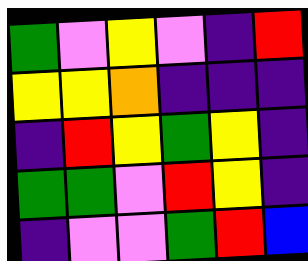[["green", "violet", "yellow", "violet", "indigo", "red"], ["yellow", "yellow", "orange", "indigo", "indigo", "indigo"], ["indigo", "red", "yellow", "green", "yellow", "indigo"], ["green", "green", "violet", "red", "yellow", "indigo"], ["indigo", "violet", "violet", "green", "red", "blue"]]